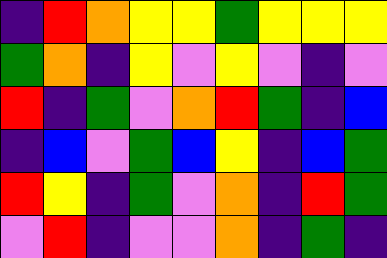[["indigo", "red", "orange", "yellow", "yellow", "green", "yellow", "yellow", "yellow"], ["green", "orange", "indigo", "yellow", "violet", "yellow", "violet", "indigo", "violet"], ["red", "indigo", "green", "violet", "orange", "red", "green", "indigo", "blue"], ["indigo", "blue", "violet", "green", "blue", "yellow", "indigo", "blue", "green"], ["red", "yellow", "indigo", "green", "violet", "orange", "indigo", "red", "green"], ["violet", "red", "indigo", "violet", "violet", "orange", "indigo", "green", "indigo"]]